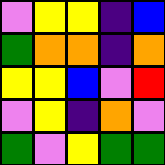[["violet", "yellow", "yellow", "indigo", "blue"], ["green", "orange", "orange", "indigo", "orange"], ["yellow", "yellow", "blue", "violet", "red"], ["violet", "yellow", "indigo", "orange", "violet"], ["green", "violet", "yellow", "green", "green"]]